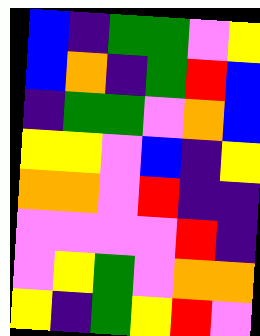[["blue", "indigo", "green", "green", "violet", "yellow"], ["blue", "orange", "indigo", "green", "red", "blue"], ["indigo", "green", "green", "violet", "orange", "blue"], ["yellow", "yellow", "violet", "blue", "indigo", "yellow"], ["orange", "orange", "violet", "red", "indigo", "indigo"], ["violet", "violet", "violet", "violet", "red", "indigo"], ["violet", "yellow", "green", "violet", "orange", "orange"], ["yellow", "indigo", "green", "yellow", "red", "violet"]]